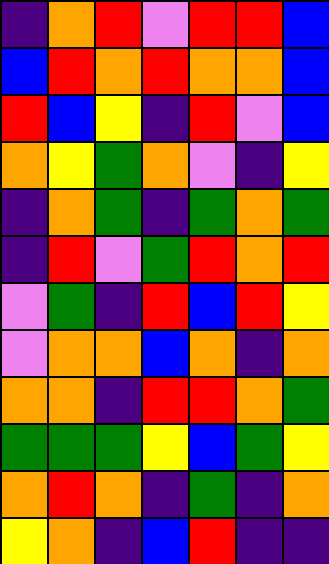[["indigo", "orange", "red", "violet", "red", "red", "blue"], ["blue", "red", "orange", "red", "orange", "orange", "blue"], ["red", "blue", "yellow", "indigo", "red", "violet", "blue"], ["orange", "yellow", "green", "orange", "violet", "indigo", "yellow"], ["indigo", "orange", "green", "indigo", "green", "orange", "green"], ["indigo", "red", "violet", "green", "red", "orange", "red"], ["violet", "green", "indigo", "red", "blue", "red", "yellow"], ["violet", "orange", "orange", "blue", "orange", "indigo", "orange"], ["orange", "orange", "indigo", "red", "red", "orange", "green"], ["green", "green", "green", "yellow", "blue", "green", "yellow"], ["orange", "red", "orange", "indigo", "green", "indigo", "orange"], ["yellow", "orange", "indigo", "blue", "red", "indigo", "indigo"]]